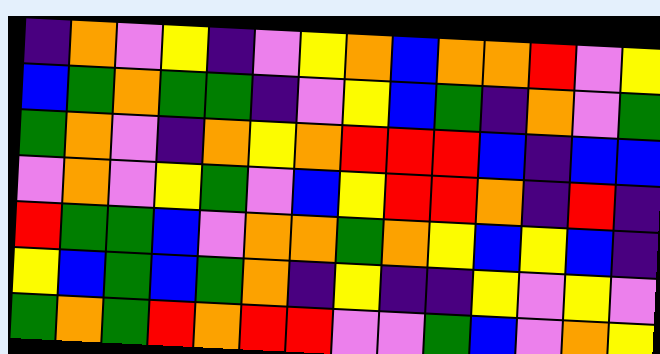[["indigo", "orange", "violet", "yellow", "indigo", "violet", "yellow", "orange", "blue", "orange", "orange", "red", "violet", "yellow"], ["blue", "green", "orange", "green", "green", "indigo", "violet", "yellow", "blue", "green", "indigo", "orange", "violet", "green"], ["green", "orange", "violet", "indigo", "orange", "yellow", "orange", "red", "red", "red", "blue", "indigo", "blue", "blue"], ["violet", "orange", "violet", "yellow", "green", "violet", "blue", "yellow", "red", "red", "orange", "indigo", "red", "indigo"], ["red", "green", "green", "blue", "violet", "orange", "orange", "green", "orange", "yellow", "blue", "yellow", "blue", "indigo"], ["yellow", "blue", "green", "blue", "green", "orange", "indigo", "yellow", "indigo", "indigo", "yellow", "violet", "yellow", "violet"], ["green", "orange", "green", "red", "orange", "red", "red", "violet", "violet", "green", "blue", "violet", "orange", "yellow"]]